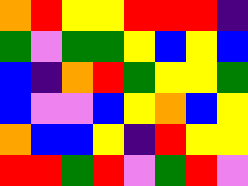[["orange", "red", "yellow", "yellow", "red", "red", "red", "indigo"], ["green", "violet", "green", "green", "yellow", "blue", "yellow", "blue"], ["blue", "indigo", "orange", "red", "green", "yellow", "yellow", "green"], ["blue", "violet", "violet", "blue", "yellow", "orange", "blue", "yellow"], ["orange", "blue", "blue", "yellow", "indigo", "red", "yellow", "yellow"], ["red", "red", "green", "red", "violet", "green", "red", "violet"]]